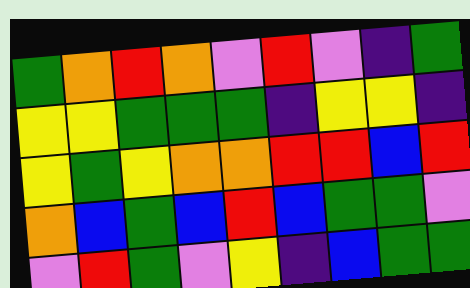[["green", "orange", "red", "orange", "violet", "red", "violet", "indigo", "green"], ["yellow", "yellow", "green", "green", "green", "indigo", "yellow", "yellow", "indigo"], ["yellow", "green", "yellow", "orange", "orange", "red", "red", "blue", "red"], ["orange", "blue", "green", "blue", "red", "blue", "green", "green", "violet"], ["violet", "red", "green", "violet", "yellow", "indigo", "blue", "green", "green"]]